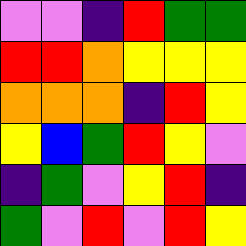[["violet", "violet", "indigo", "red", "green", "green"], ["red", "red", "orange", "yellow", "yellow", "yellow"], ["orange", "orange", "orange", "indigo", "red", "yellow"], ["yellow", "blue", "green", "red", "yellow", "violet"], ["indigo", "green", "violet", "yellow", "red", "indigo"], ["green", "violet", "red", "violet", "red", "yellow"]]